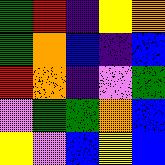[["green", "red", "indigo", "yellow", "orange"], ["green", "orange", "blue", "indigo", "blue"], ["red", "orange", "indigo", "violet", "green"], ["violet", "green", "green", "orange", "blue"], ["yellow", "violet", "blue", "yellow", "blue"]]